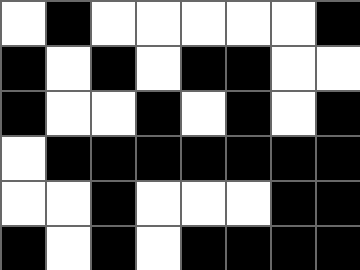[["white", "black", "white", "white", "white", "white", "white", "black"], ["black", "white", "black", "white", "black", "black", "white", "white"], ["black", "white", "white", "black", "white", "black", "white", "black"], ["white", "black", "black", "black", "black", "black", "black", "black"], ["white", "white", "black", "white", "white", "white", "black", "black"], ["black", "white", "black", "white", "black", "black", "black", "black"]]